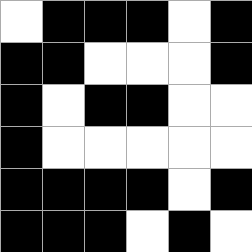[["white", "black", "black", "black", "white", "black"], ["black", "black", "white", "white", "white", "black"], ["black", "white", "black", "black", "white", "white"], ["black", "white", "white", "white", "white", "white"], ["black", "black", "black", "black", "white", "black"], ["black", "black", "black", "white", "black", "white"]]